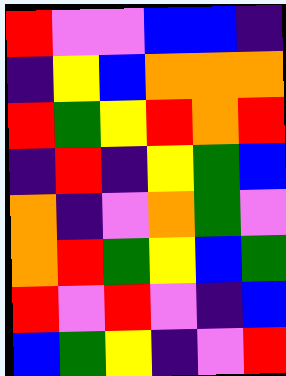[["red", "violet", "violet", "blue", "blue", "indigo"], ["indigo", "yellow", "blue", "orange", "orange", "orange"], ["red", "green", "yellow", "red", "orange", "red"], ["indigo", "red", "indigo", "yellow", "green", "blue"], ["orange", "indigo", "violet", "orange", "green", "violet"], ["orange", "red", "green", "yellow", "blue", "green"], ["red", "violet", "red", "violet", "indigo", "blue"], ["blue", "green", "yellow", "indigo", "violet", "red"]]